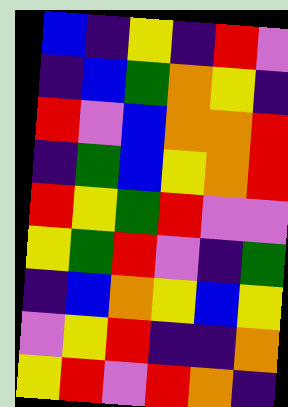[["blue", "indigo", "yellow", "indigo", "red", "violet"], ["indigo", "blue", "green", "orange", "yellow", "indigo"], ["red", "violet", "blue", "orange", "orange", "red"], ["indigo", "green", "blue", "yellow", "orange", "red"], ["red", "yellow", "green", "red", "violet", "violet"], ["yellow", "green", "red", "violet", "indigo", "green"], ["indigo", "blue", "orange", "yellow", "blue", "yellow"], ["violet", "yellow", "red", "indigo", "indigo", "orange"], ["yellow", "red", "violet", "red", "orange", "indigo"]]